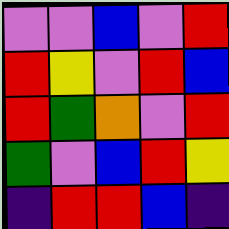[["violet", "violet", "blue", "violet", "red"], ["red", "yellow", "violet", "red", "blue"], ["red", "green", "orange", "violet", "red"], ["green", "violet", "blue", "red", "yellow"], ["indigo", "red", "red", "blue", "indigo"]]